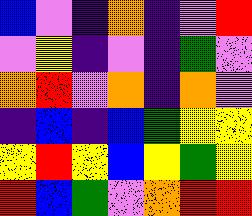[["blue", "violet", "indigo", "orange", "indigo", "violet", "red"], ["violet", "yellow", "indigo", "violet", "indigo", "green", "violet"], ["orange", "red", "violet", "orange", "indigo", "orange", "violet"], ["indigo", "blue", "indigo", "blue", "green", "yellow", "yellow"], ["yellow", "red", "yellow", "blue", "yellow", "green", "yellow"], ["red", "blue", "green", "violet", "orange", "red", "red"]]